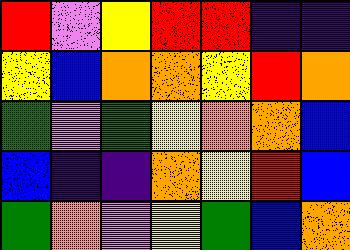[["red", "violet", "yellow", "red", "red", "indigo", "indigo"], ["yellow", "blue", "orange", "orange", "yellow", "red", "orange"], ["green", "violet", "green", "yellow", "orange", "orange", "blue"], ["blue", "indigo", "indigo", "orange", "yellow", "red", "blue"], ["green", "orange", "violet", "yellow", "green", "blue", "orange"]]